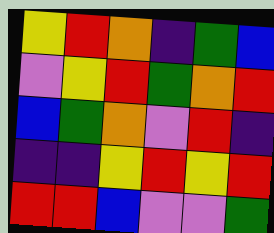[["yellow", "red", "orange", "indigo", "green", "blue"], ["violet", "yellow", "red", "green", "orange", "red"], ["blue", "green", "orange", "violet", "red", "indigo"], ["indigo", "indigo", "yellow", "red", "yellow", "red"], ["red", "red", "blue", "violet", "violet", "green"]]